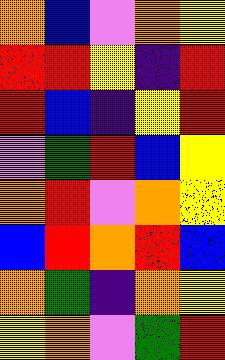[["orange", "blue", "violet", "orange", "yellow"], ["red", "red", "yellow", "indigo", "red"], ["red", "blue", "indigo", "yellow", "red"], ["violet", "green", "red", "blue", "yellow"], ["orange", "red", "violet", "orange", "yellow"], ["blue", "red", "orange", "red", "blue"], ["orange", "green", "indigo", "orange", "yellow"], ["yellow", "orange", "violet", "green", "red"]]